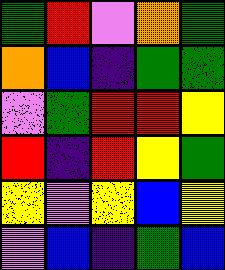[["green", "red", "violet", "orange", "green"], ["orange", "blue", "indigo", "green", "green"], ["violet", "green", "red", "red", "yellow"], ["red", "indigo", "red", "yellow", "green"], ["yellow", "violet", "yellow", "blue", "yellow"], ["violet", "blue", "indigo", "green", "blue"]]